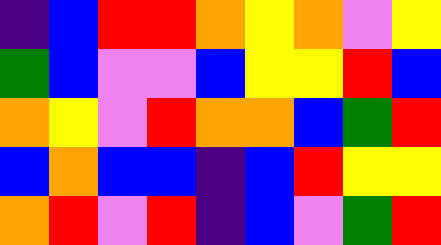[["indigo", "blue", "red", "red", "orange", "yellow", "orange", "violet", "yellow"], ["green", "blue", "violet", "violet", "blue", "yellow", "yellow", "red", "blue"], ["orange", "yellow", "violet", "red", "orange", "orange", "blue", "green", "red"], ["blue", "orange", "blue", "blue", "indigo", "blue", "red", "yellow", "yellow"], ["orange", "red", "violet", "red", "indigo", "blue", "violet", "green", "red"]]